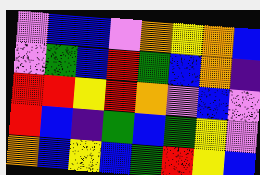[["violet", "blue", "blue", "violet", "orange", "yellow", "orange", "blue"], ["violet", "green", "blue", "red", "green", "blue", "orange", "indigo"], ["red", "red", "yellow", "red", "orange", "violet", "blue", "violet"], ["red", "blue", "indigo", "green", "blue", "green", "yellow", "violet"], ["orange", "blue", "yellow", "blue", "green", "red", "yellow", "blue"]]